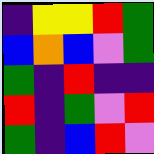[["indigo", "yellow", "yellow", "red", "green"], ["blue", "orange", "blue", "violet", "green"], ["green", "indigo", "red", "indigo", "indigo"], ["red", "indigo", "green", "violet", "red"], ["green", "indigo", "blue", "red", "violet"]]